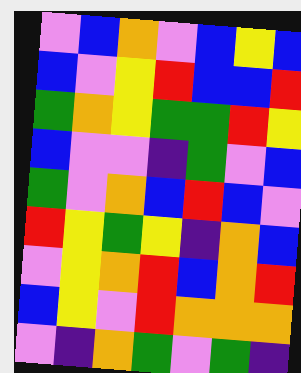[["violet", "blue", "orange", "violet", "blue", "yellow", "blue"], ["blue", "violet", "yellow", "red", "blue", "blue", "red"], ["green", "orange", "yellow", "green", "green", "red", "yellow"], ["blue", "violet", "violet", "indigo", "green", "violet", "blue"], ["green", "violet", "orange", "blue", "red", "blue", "violet"], ["red", "yellow", "green", "yellow", "indigo", "orange", "blue"], ["violet", "yellow", "orange", "red", "blue", "orange", "red"], ["blue", "yellow", "violet", "red", "orange", "orange", "orange"], ["violet", "indigo", "orange", "green", "violet", "green", "indigo"]]